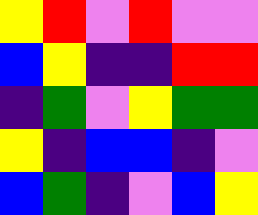[["yellow", "red", "violet", "red", "violet", "violet"], ["blue", "yellow", "indigo", "indigo", "red", "red"], ["indigo", "green", "violet", "yellow", "green", "green"], ["yellow", "indigo", "blue", "blue", "indigo", "violet"], ["blue", "green", "indigo", "violet", "blue", "yellow"]]